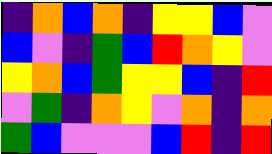[["indigo", "orange", "blue", "orange", "indigo", "yellow", "yellow", "blue", "violet"], ["blue", "violet", "indigo", "green", "blue", "red", "orange", "yellow", "violet"], ["yellow", "orange", "blue", "green", "yellow", "yellow", "blue", "indigo", "red"], ["violet", "green", "indigo", "orange", "yellow", "violet", "orange", "indigo", "orange"], ["green", "blue", "violet", "violet", "violet", "blue", "red", "indigo", "red"]]